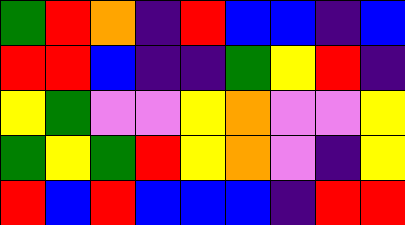[["green", "red", "orange", "indigo", "red", "blue", "blue", "indigo", "blue"], ["red", "red", "blue", "indigo", "indigo", "green", "yellow", "red", "indigo"], ["yellow", "green", "violet", "violet", "yellow", "orange", "violet", "violet", "yellow"], ["green", "yellow", "green", "red", "yellow", "orange", "violet", "indigo", "yellow"], ["red", "blue", "red", "blue", "blue", "blue", "indigo", "red", "red"]]